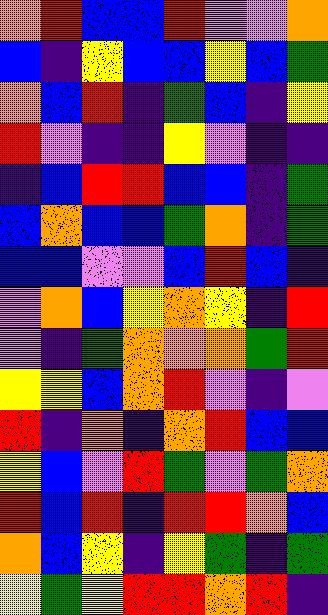[["orange", "red", "blue", "blue", "red", "violet", "violet", "orange"], ["blue", "indigo", "yellow", "blue", "blue", "yellow", "blue", "green"], ["orange", "blue", "red", "indigo", "green", "blue", "indigo", "yellow"], ["red", "violet", "indigo", "indigo", "yellow", "violet", "indigo", "indigo"], ["indigo", "blue", "red", "red", "blue", "blue", "indigo", "green"], ["blue", "orange", "blue", "blue", "green", "orange", "indigo", "green"], ["blue", "blue", "violet", "violet", "blue", "red", "blue", "indigo"], ["violet", "orange", "blue", "yellow", "orange", "yellow", "indigo", "red"], ["violet", "indigo", "green", "orange", "orange", "orange", "green", "red"], ["yellow", "yellow", "blue", "orange", "red", "violet", "indigo", "violet"], ["red", "indigo", "orange", "indigo", "orange", "red", "blue", "blue"], ["yellow", "blue", "violet", "red", "green", "violet", "green", "orange"], ["red", "blue", "red", "indigo", "red", "red", "orange", "blue"], ["orange", "blue", "yellow", "indigo", "yellow", "green", "indigo", "green"], ["yellow", "green", "yellow", "red", "red", "orange", "red", "indigo"]]